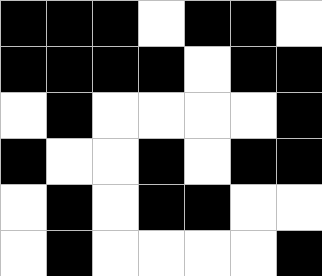[["black", "black", "black", "white", "black", "black", "white"], ["black", "black", "black", "black", "white", "black", "black"], ["white", "black", "white", "white", "white", "white", "black"], ["black", "white", "white", "black", "white", "black", "black"], ["white", "black", "white", "black", "black", "white", "white"], ["white", "black", "white", "white", "white", "white", "black"]]